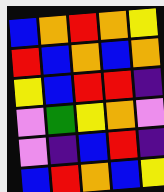[["blue", "orange", "red", "orange", "yellow"], ["red", "blue", "orange", "blue", "orange"], ["yellow", "blue", "red", "red", "indigo"], ["violet", "green", "yellow", "orange", "violet"], ["violet", "indigo", "blue", "red", "indigo"], ["blue", "red", "orange", "blue", "yellow"]]